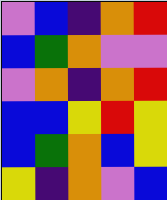[["violet", "blue", "indigo", "orange", "red"], ["blue", "green", "orange", "violet", "violet"], ["violet", "orange", "indigo", "orange", "red"], ["blue", "blue", "yellow", "red", "yellow"], ["blue", "green", "orange", "blue", "yellow"], ["yellow", "indigo", "orange", "violet", "blue"]]